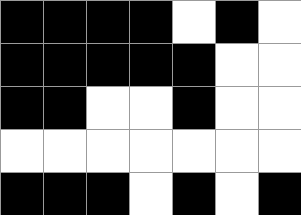[["black", "black", "black", "black", "white", "black", "white"], ["black", "black", "black", "black", "black", "white", "white"], ["black", "black", "white", "white", "black", "white", "white"], ["white", "white", "white", "white", "white", "white", "white"], ["black", "black", "black", "white", "black", "white", "black"]]